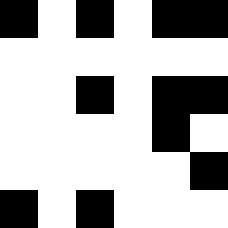[["black", "white", "black", "white", "black", "black"], ["white", "white", "white", "white", "white", "white"], ["white", "white", "black", "white", "black", "black"], ["white", "white", "white", "white", "black", "white"], ["white", "white", "white", "white", "white", "black"], ["black", "white", "black", "white", "white", "white"]]